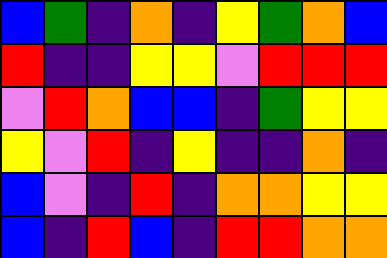[["blue", "green", "indigo", "orange", "indigo", "yellow", "green", "orange", "blue"], ["red", "indigo", "indigo", "yellow", "yellow", "violet", "red", "red", "red"], ["violet", "red", "orange", "blue", "blue", "indigo", "green", "yellow", "yellow"], ["yellow", "violet", "red", "indigo", "yellow", "indigo", "indigo", "orange", "indigo"], ["blue", "violet", "indigo", "red", "indigo", "orange", "orange", "yellow", "yellow"], ["blue", "indigo", "red", "blue", "indigo", "red", "red", "orange", "orange"]]